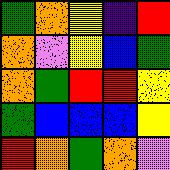[["green", "orange", "yellow", "indigo", "red"], ["orange", "violet", "yellow", "blue", "green"], ["orange", "green", "red", "red", "yellow"], ["green", "blue", "blue", "blue", "yellow"], ["red", "orange", "green", "orange", "violet"]]